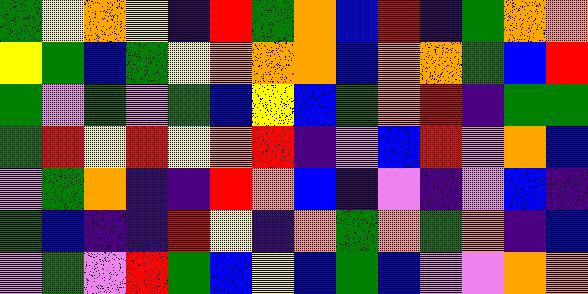[["green", "yellow", "orange", "yellow", "indigo", "red", "green", "orange", "blue", "red", "indigo", "green", "orange", "orange"], ["yellow", "green", "blue", "green", "yellow", "orange", "orange", "orange", "blue", "orange", "orange", "green", "blue", "red"], ["green", "violet", "green", "violet", "green", "blue", "yellow", "blue", "green", "orange", "red", "indigo", "green", "green"], ["green", "red", "yellow", "red", "yellow", "orange", "red", "indigo", "violet", "blue", "red", "violet", "orange", "blue"], ["violet", "green", "orange", "indigo", "indigo", "red", "orange", "blue", "indigo", "violet", "indigo", "violet", "blue", "indigo"], ["green", "blue", "indigo", "indigo", "red", "yellow", "indigo", "orange", "green", "orange", "green", "orange", "indigo", "blue"], ["violet", "green", "violet", "red", "green", "blue", "yellow", "blue", "green", "blue", "violet", "violet", "orange", "orange"]]